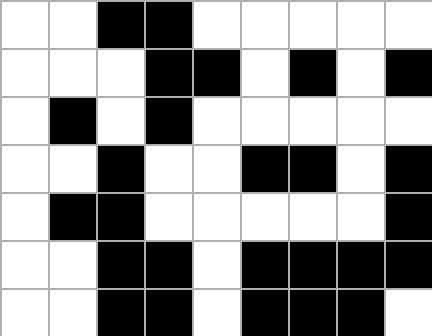[["white", "white", "black", "black", "white", "white", "white", "white", "white"], ["white", "white", "white", "black", "black", "white", "black", "white", "black"], ["white", "black", "white", "black", "white", "white", "white", "white", "white"], ["white", "white", "black", "white", "white", "black", "black", "white", "black"], ["white", "black", "black", "white", "white", "white", "white", "white", "black"], ["white", "white", "black", "black", "white", "black", "black", "black", "black"], ["white", "white", "black", "black", "white", "black", "black", "black", "white"]]